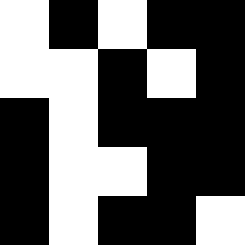[["white", "black", "white", "black", "black"], ["white", "white", "black", "white", "black"], ["black", "white", "black", "black", "black"], ["black", "white", "white", "black", "black"], ["black", "white", "black", "black", "white"]]